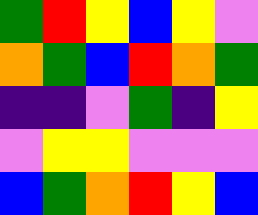[["green", "red", "yellow", "blue", "yellow", "violet"], ["orange", "green", "blue", "red", "orange", "green"], ["indigo", "indigo", "violet", "green", "indigo", "yellow"], ["violet", "yellow", "yellow", "violet", "violet", "violet"], ["blue", "green", "orange", "red", "yellow", "blue"]]